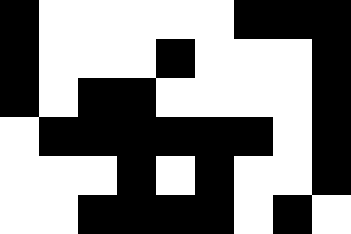[["black", "white", "white", "white", "white", "white", "black", "black", "black"], ["black", "white", "white", "white", "black", "white", "white", "white", "black"], ["black", "white", "black", "black", "white", "white", "white", "white", "black"], ["white", "black", "black", "black", "black", "black", "black", "white", "black"], ["white", "white", "white", "black", "white", "black", "white", "white", "black"], ["white", "white", "black", "black", "black", "black", "white", "black", "white"]]